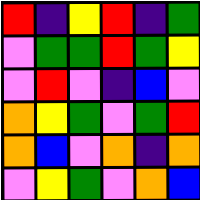[["red", "indigo", "yellow", "red", "indigo", "green"], ["violet", "green", "green", "red", "green", "yellow"], ["violet", "red", "violet", "indigo", "blue", "violet"], ["orange", "yellow", "green", "violet", "green", "red"], ["orange", "blue", "violet", "orange", "indigo", "orange"], ["violet", "yellow", "green", "violet", "orange", "blue"]]